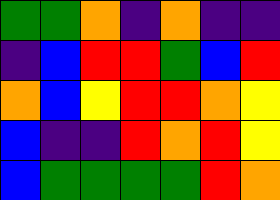[["green", "green", "orange", "indigo", "orange", "indigo", "indigo"], ["indigo", "blue", "red", "red", "green", "blue", "red"], ["orange", "blue", "yellow", "red", "red", "orange", "yellow"], ["blue", "indigo", "indigo", "red", "orange", "red", "yellow"], ["blue", "green", "green", "green", "green", "red", "orange"]]